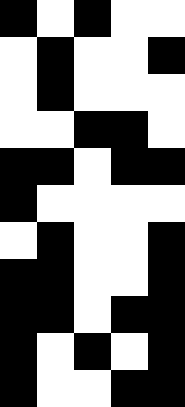[["black", "white", "black", "white", "white"], ["white", "black", "white", "white", "black"], ["white", "black", "white", "white", "white"], ["white", "white", "black", "black", "white"], ["black", "black", "white", "black", "black"], ["black", "white", "white", "white", "white"], ["white", "black", "white", "white", "black"], ["black", "black", "white", "white", "black"], ["black", "black", "white", "black", "black"], ["black", "white", "black", "white", "black"], ["black", "white", "white", "black", "black"]]